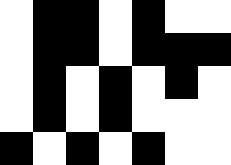[["white", "black", "black", "white", "black", "white", "white"], ["white", "black", "black", "white", "black", "black", "black"], ["white", "black", "white", "black", "white", "black", "white"], ["white", "black", "white", "black", "white", "white", "white"], ["black", "white", "black", "white", "black", "white", "white"]]